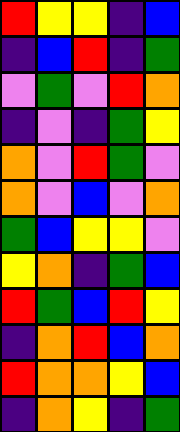[["red", "yellow", "yellow", "indigo", "blue"], ["indigo", "blue", "red", "indigo", "green"], ["violet", "green", "violet", "red", "orange"], ["indigo", "violet", "indigo", "green", "yellow"], ["orange", "violet", "red", "green", "violet"], ["orange", "violet", "blue", "violet", "orange"], ["green", "blue", "yellow", "yellow", "violet"], ["yellow", "orange", "indigo", "green", "blue"], ["red", "green", "blue", "red", "yellow"], ["indigo", "orange", "red", "blue", "orange"], ["red", "orange", "orange", "yellow", "blue"], ["indigo", "orange", "yellow", "indigo", "green"]]